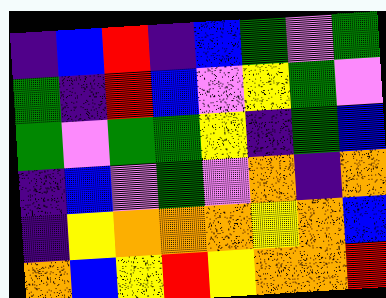[["indigo", "blue", "red", "indigo", "blue", "green", "violet", "green"], ["green", "indigo", "red", "blue", "violet", "yellow", "green", "violet"], ["green", "violet", "green", "green", "yellow", "indigo", "green", "blue"], ["indigo", "blue", "violet", "green", "violet", "orange", "indigo", "orange"], ["indigo", "yellow", "orange", "orange", "orange", "yellow", "orange", "blue"], ["orange", "blue", "yellow", "red", "yellow", "orange", "orange", "red"]]